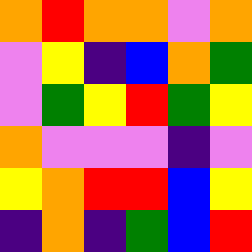[["orange", "red", "orange", "orange", "violet", "orange"], ["violet", "yellow", "indigo", "blue", "orange", "green"], ["violet", "green", "yellow", "red", "green", "yellow"], ["orange", "violet", "violet", "violet", "indigo", "violet"], ["yellow", "orange", "red", "red", "blue", "yellow"], ["indigo", "orange", "indigo", "green", "blue", "red"]]